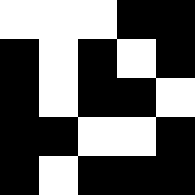[["white", "white", "white", "black", "black"], ["black", "white", "black", "white", "black"], ["black", "white", "black", "black", "white"], ["black", "black", "white", "white", "black"], ["black", "white", "black", "black", "black"]]